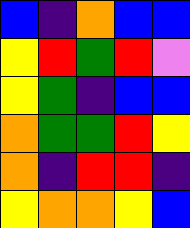[["blue", "indigo", "orange", "blue", "blue"], ["yellow", "red", "green", "red", "violet"], ["yellow", "green", "indigo", "blue", "blue"], ["orange", "green", "green", "red", "yellow"], ["orange", "indigo", "red", "red", "indigo"], ["yellow", "orange", "orange", "yellow", "blue"]]